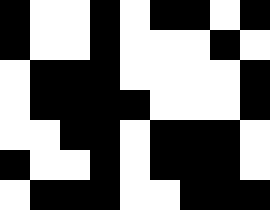[["black", "white", "white", "black", "white", "black", "black", "white", "black"], ["black", "white", "white", "black", "white", "white", "white", "black", "white"], ["white", "black", "black", "black", "white", "white", "white", "white", "black"], ["white", "black", "black", "black", "black", "white", "white", "white", "black"], ["white", "white", "black", "black", "white", "black", "black", "black", "white"], ["black", "white", "white", "black", "white", "black", "black", "black", "white"], ["white", "black", "black", "black", "white", "white", "black", "black", "black"]]